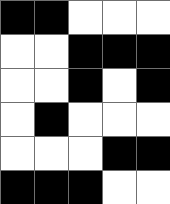[["black", "black", "white", "white", "white"], ["white", "white", "black", "black", "black"], ["white", "white", "black", "white", "black"], ["white", "black", "white", "white", "white"], ["white", "white", "white", "black", "black"], ["black", "black", "black", "white", "white"]]